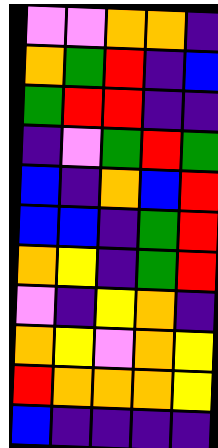[["violet", "violet", "orange", "orange", "indigo"], ["orange", "green", "red", "indigo", "blue"], ["green", "red", "red", "indigo", "indigo"], ["indigo", "violet", "green", "red", "green"], ["blue", "indigo", "orange", "blue", "red"], ["blue", "blue", "indigo", "green", "red"], ["orange", "yellow", "indigo", "green", "red"], ["violet", "indigo", "yellow", "orange", "indigo"], ["orange", "yellow", "violet", "orange", "yellow"], ["red", "orange", "orange", "orange", "yellow"], ["blue", "indigo", "indigo", "indigo", "indigo"]]